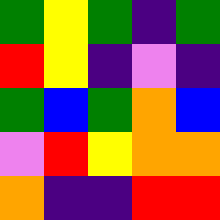[["green", "yellow", "green", "indigo", "green"], ["red", "yellow", "indigo", "violet", "indigo"], ["green", "blue", "green", "orange", "blue"], ["violet", "red", "yellow", "orange", "orange"], ["orange", "indigo", "indigo", "red", "red"]]